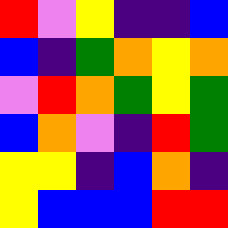[["red", "violet", "yellow", "indigo", "indigo", "blue"], ["blue", "indigo", "green", "orange", "yellow", "orange"], ["violet", "red", "orange", "green", "yellow", "green"], ["blue", "orange", "violet", "indigo", "red", "green"], ["yellow", "yellow", "indigo", "blue", "orange", "indigo"], ["yellow", "blue", "blue", "blue", "red", "red"]]